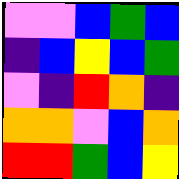[["violet", "violet", "blue", "green", "blue"], ["indigo", "blue", "yellow", "blue", "green"], ["violet", "indigo", "red", "orange", "indigo"], ["orange", "orange", "violet", "blue", "orange"], ["red", "red", "green", "blue", "yellow"]]